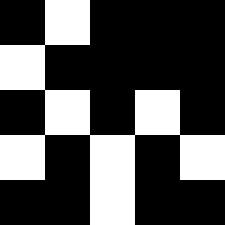[["black", "white", "black", "black", "black"], ["white", "black", "black", "black", "black"], ["black", "white", "black", "white", "black"], ["white", "black", "white", "black", "white"], ["black", "black", "white", "black", "black"]]